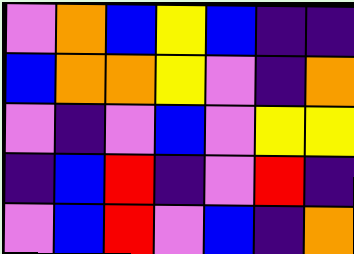[["violet", "orange", "blue", "yellow", "blue", "indigo", "indigo"], ["blue", "orange", "orange", "yellow", "violet", "indigo", "orange"], ["violet", "indigo", "violet", "blue", "violet", "yellow", "yellow"], ["indigo", "blue", "red", "indigo", "violet", "red", "indigo"], ["violet", "blue", "red", "violet", "blue", "indigo", "orange"]]